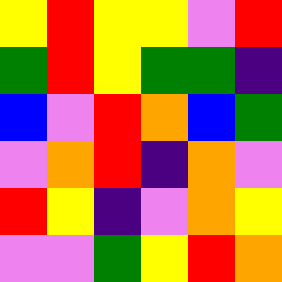[["yellow", "red", "yellow", "yellow", "violet", "red"], ["green", "red", "yellow", "green", "green", "indigo"], ["blue", "violet", "red", "orange", "blue", "green"], ["violet", "orange", "red", "indigo", "orange", "violet"], ["red", "yellow", "indigo", "violet", "orange", "yellow"], ["violet", "violet", "green", "yellow", "red", "orange"]]